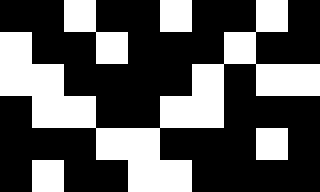[["black", "black", "white", "black", "black", "white", "black", "black", "white", "black"], ["white", "black", "black", "white", "black", "black", "black", "white", "black", "black"], ["white", "white", "black", "black", "black", "black", "white", "black", "white", "white"], ["black", "white", "white", "black", "black", "white", "white", "black", "black", "black"], ["black", "black", "black", "white", "white", "black", "black", "black", "white", "black"], ["black", "white", "black", "black", "white", "white", "black", "black", "black", "black"]]